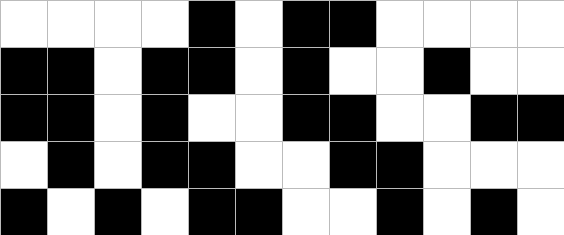[["white", "white", "white", "white", "black", "white", "black", "black", "white", "white", "white", "white"], ["black", "black", "white", "black", "black", "white", "black", "white", "white", "black", "white", "white"], ["black", "black", "white", "black", "white", "white", "black", "black", "white", "white", "black", "black"], ["white", "black", "white", "black", "black", "white", "white", "black", "black", "white", "white", "white"], ["black", "white", "black", "white", "black", "black", "white", "white", "black", "white", "black", "white"]]